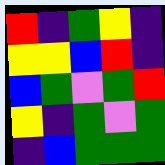[["red", "indigo", "green", "yellow", "indigo"], ["yellow", "yellow", "blue", "red", "indigo"], ["blue", "green", "violet", "green", "red"], ["yellow", "indigo", "green", "violet", "green"], ["indigo", "blue", "green", "green", "green"]]